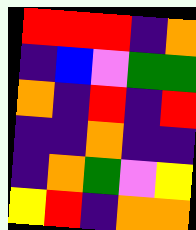[["red", "red", "red", "indigo", "orange"], ["indigo", "blue", "violet", "green", "green"], ["orange", "indigo", "red", "indigo", "red"], ["indigo", "indigo", "orange", "indigo", "indigo"], ["indigo", "orange", "green", "violet", "yellow"], ["yellow", "red", "indigo", "orange", "orange"]]